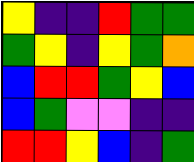[["yellow", "indigo", "indigo", "red", "green", "green"], ["green", "yellow", "indigo", "yellow", "green", "orange"], ["blue", "red", "red", "green", "yellow", "blue"], ["blue", "green", "violet", "violet", "indigo", "indigo"], ["red", "red", "yellow", "blue", "indigo", "green"]]